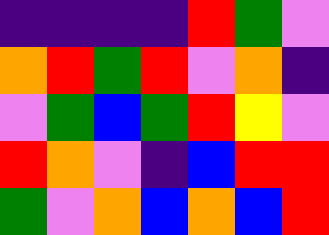[["indigo", "indigo", "indigo", "indigo", "red", "green", "violet"], ["orange", "red", "green", "red", "violet", "orange", "indigo"], ["violet", "green", "blue", "green", "red", "yellow", "violet"], ["red", "orange", "violet", "indigo", "blue", "red", "red"], ["green", "violet", "orange", "blue", "orange", "blue", "red"]]